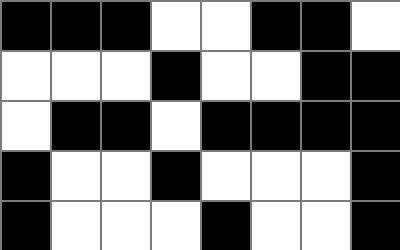[["black", "black", "black", "white", "white", "black", "black", "white"], ["white", "white", "white", "black", "white", "white", "black", "black"], ["white", "black", "black", "white", "black", "black", "black", "black"], ["black", "white", "white", "black", "white", "white", "white", "black"], ["black", "white", "white", "white", "black", "white", "white", "black"]]